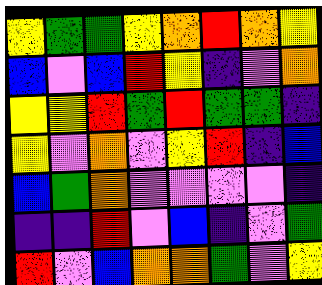[["yellow", "green", "green", "yellow", "orange", "red", "orange", "yellow"], ["blue", "violet", "blue", "red", "yellow", "indigo", "violet", "orange"], ["yellow", "yellow", "red", "green", "red", "green", "green", "indigo"], ["yellow", "violet", "orange", "violet", "yellow", "red", "indigo", "blue"], ["blue", "green", "orange", "violet", "violet", "violet", "violet", "indigo"], ["indigo", "indigo", "red", "violet", "blue", "indigo", "violet", "green"], ["red", "violet", "blue", "orange", "orange", "green", "violet", "yellow"]]